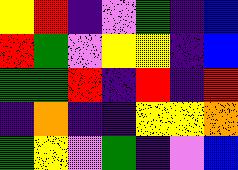[["yellow", "red", "indigo", "violet", "green", "indigo", "blue"], ["red", "green", "violet", "yellow", "yellow", "indigo", "blue"], ["green", "green", "red", "indigo", "red", "indigo", "red"], ["indigo", "orange", "indigo", "indigo", "yellow", "yellow", "orange"], ["green", "yellow", "violet", "green", "indigo", "violet", "blue"]]